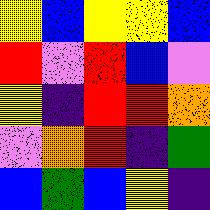[["yellow", "blue", "yellow", "yellow", "blue"], ["red", "violet", "red", "blue", "violet"], ["yellow", "indigo", "red", "red", "orange"], ["violet", "orange", "red", "indigo", "green"], ["blue", "green", "blue", "yellow", "indigo"]]